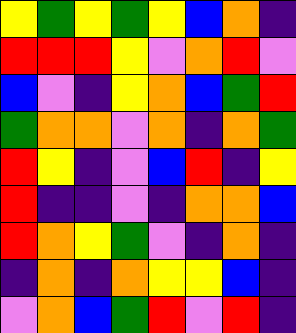[["yellow", "green", "yellow", "green", "yellow", "blue", "orange", "indigo"], ["red", "red", "red", "yellow", "violet", "orange", "red", "violet"], ["blue", "violet", "indigo", "yellow", "orange", "blue", "green", "red"], ["green", "orange", "orange", "violet", "orange", "indigo", "orange", "green"], ["red", "yellow", "indigo", "violet", "blue", "red", "indigo", "yellow"], ["red", "indigo", "indigo", "violet", "indigo", "orange", "orange", "blue"], ["red", "orange", "yellow", "green", "violet", "indigo", "orange", "indigo"], ["indigo", "orange", "indigo", "orange", "yellow", "yellow", "blue", "indigo"], ["violet", "orange", "blue", "green", "red", "violet", "red", "indigo"]]